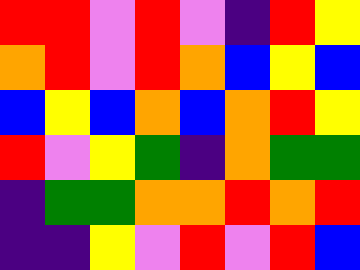[["red", "red", "violet", "red", "violet", "indigo", "red", "yellow"], ["orange", "red", "violet", "red", "orange", "blue", "yellow", "blue"], ["blue", "yellow", "blue", "orange", "blue", "orange", "red", "yellow"], ["red", "violet", "yellow", "green", "indigo", "orange", "green", "green"], ["indigo", "green", "green", "orange", "orange", "red", "orange", "red"], ["indigo", "indigo", "yellow", "violet", "red", "violet", "red", "blue"]]